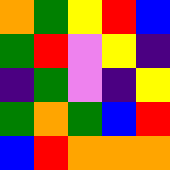[["orange", "green", "yellow", "red", "blue"], ["green", "red", "violet", "yellow", "indigo"], ["indigo", "green", "violet", "indigo", "yellow"], ["green", "orange", "green", "blue", "red"], ["blue", "red", "orange", "orange", "orange"]]